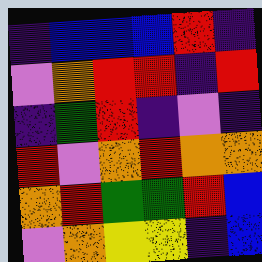[["indigo", "blue", "blue", "blue", "red", "indigo"], ["violet", "orange", "red", "red", "indigo", "red"], ["indigo", "green", "red", "indigo", "violet", "indigo"], ["red", "violet", "orange", "red", "orange", "orange"], ["orange", "red", "green", "green", "red", "blue"], ["violet", "orange", "yellow", "yellow", "indigo", "blue"]]